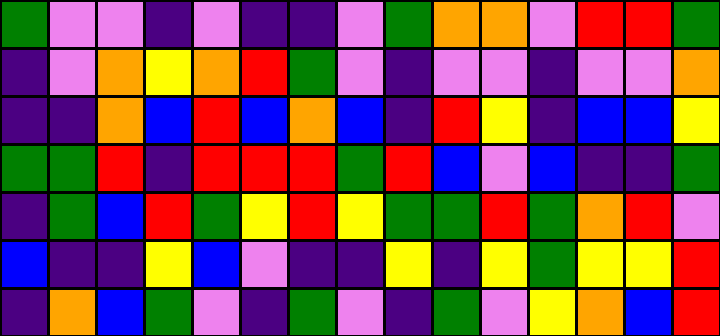[["green", "violet", "violet", "indigo", "violet", "indigo", "indigo", "violet", "green", "orange", "orange", "violet", "red", "red", "green"], ["indigo", "violet", "orange", "yellow", "orange", "red", "green", "violet", "indigo", "violet", "violet", "indigo", "violet", "violet", "orange"], ["indigo", "indigo", "orange", "blue", "red", "blue", "orange", "blue", "indigo", "red", "yellow", "indigo", "blue", "blue", "yellow"], ["green", "green", "red", "indigo", "red", "red", "red", "green", "red", "blue", "violet", "blue", "indigo", "indigo", "green"], ["indigo", "green", "blue", "red", "green", "yellow", "red", "yellow", "green", "green", "red", "green", "orange", "red", "violet"], ["blue", "indigo", "indigo", "yellow", "blue", "violet", "indigo", "indigo", "yellow", "indigo", "yellow", "green", "yellow", "yellow", "red"], ["indigo", "orange", "blue", "green", "violet", "indigo", "green", "violet", "indigo", "green", "violet", "yellow", "orange", "blue", "red"]]